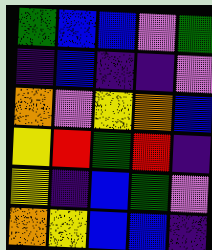[["green", "blue", "blue", "violet", "green"], ["indigo", "blue", "indigo", "indigo", "violet"], ["orange", "violet", "yellow", "orange", "blue"], ["yellow", "red", "green", "red", "indigo"], ["yellow", "indigo", "blue", "green", "violet"], ["orange", "yellow", "blue", "blue", "indigo"]]